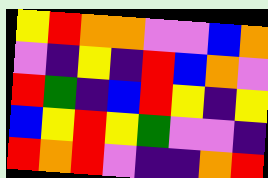[["yellow", "red", "orange", "orange", "violet", "violet", "blue", "orange"], ["violet", "indigo", "yellow", "indigo", "red", "blue", "orange", "violet"], ["red", "green", "indigo", "blue", "red", "yellow", "indigo", "yellow"], ["blue", "yellow", "red", "yellow", "green", "violet", "violet", "indigo"], ["red", "orange", "red", "violet", "indigo", "indigo", "orange", "red"]]